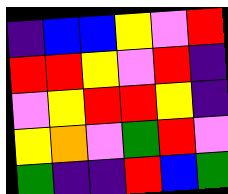[["indigo", "blue", "blue", "yellow", "violet", "red"], ["red", "red", "yellow", "violet", "red", "indigo"], ["violet", "yellow", "red", "red", "yellow", "indigo"], ["yellow", "orange", "violet", "green", "red", "violet"], ["green", "indigo", "indigo", "red", "blue", "green"]]